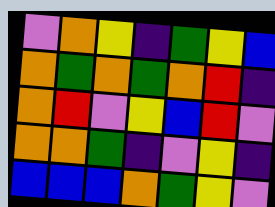[["violet", "orange", "yellow", "indigo", "green", "yellow", "blue"], ["orange", "green", "orange", "green", "orange", "red", "indigo"], ["orange", "red", "violet", "yellow", "blue", "red", "violet"], ["orange", "orange", "green", "indigo", "violet", "yellow", "indigo"], ["blue", "blue", "blue", "orange", "green", "yellow", "violet"]]